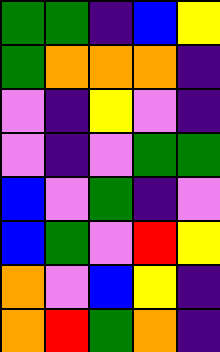[["green", "green", "indigo", "blue", "yellow"], ["green", "orange", "orange", "orange", "indigo"], ["violet", "indigo", "yellow", "violet", "indigo"], ["violet", "indigo", "violet", "green", "green"], ["blue", "violet", "green", "indigo", "violet"], ["blue", "green", "violet", "red", "yellow"], ["orange", "violet", "blue", "yellow", "indigo"], ["orange", "red", "green", "orange", "indigo"]]